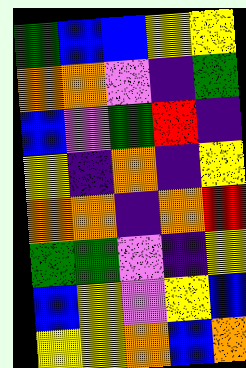[["green", "blue", "blue", "yellow", "yellow"], ["orange", "orange", "violet", "indigo", "green"], ["blue", "violet", "green", "red", "indigo"], ["yellow", "indigo", "orange", "indigo", "yellow"], ["orange", "orange", "indigo", "orange", "red"], ["green", "green", "violet", "indigo", "yellow"], ["blue", "yellow", "violet", "yellow", "blue"], ["yellow", "yellow", "orange", "blue", "orange"]]